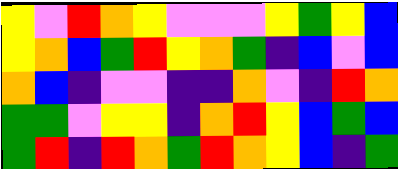[["yellow", "violet", "red", "orange", "yellow", "violet", "violet", "violet", "yellow", "green", "yellow", "blue"], ["yellow", "orange", "blue", "green", "red", "yellow", "orange", "green", "indigo", "blue", "violet", "blue"], ["orange", "blue", "indigo", "violet", "violet", "indigo", "indigo", "orange", "violet", "indigo", "red", "orange"], ["green", "green", "violet", "yellow", "yellow", "indigo", "orange", "red", "yellow", "blue", "green", "blue"], ["green", "red", "indigo", "red", "orange", "green", "red", "orange", "yellow", "blue", "indigo", "green"]]